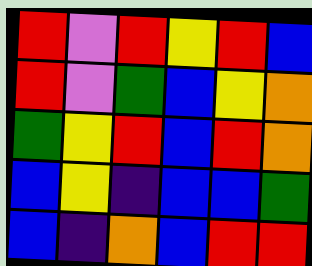[["red", "violet", "red", "yellow", "red", "blue"], ["red", "violet", "green", "blue", "yellow", "orange"], ["green", "yellow", "red", "blue", "red", "orange"], ["blue", "yellow", "indigo", "blue", "blue", "green"], ["blue", "indigo", "orange", "blue", "red", "red"]]